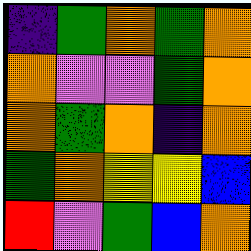[["indigo", "green", "orange", "green", "orange"], ["orange", "violet", "violet", "green", "orange"], ["orange", "green", "orange", "indigo", "orange"], ["green", "orange", "yellow", "yellow", "blue"], ["red", "violet", "green", "blue", "orange"]]